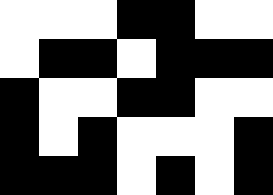[["white", "white", "white", "black", "black", "white", "white"], ["white", "black", "black", "white", "black", "black", "black"], ["black", "white", "white", "black", "black", "white", "white"], ["black", "white", "black", "white", "white", "white", "black"], ["black", "black", "black", "white", "black", "white", "black"]]